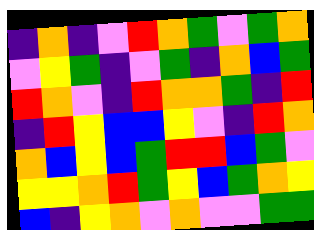[["indigo", "orange", "indigo", "violet", "red", "orange", "green", "violet", "green", "orange"], ["violet", "yellow", "green", "indigo", "violet", "green", "indigo", "orange", "blue", "green"], ["red", "orange", "violet", "indigo", "red", "orange", "orange", "green", "indigo", "red"], ["indigo", "red", "yellow", "blue", "blue", "yellow", "violet", "indigo", "red", "orange"], ["orange", "blue", "yellow", "blue", "green", "red", "red", "blue", "green", "violet"], ["yellow", "yellow", "orange", "red", "green", "yellow", "blue", "green", "orange", "yellow"], ["blue", "indigo", "yellow", "orange", "violet", "orange", "violet", "violet", "green", "green"]]